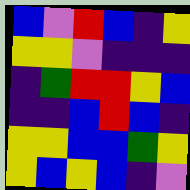[["blue", "violet", "red", "blue", "indigo", "yellow"], ["yellow", "yellow", "violet", "indigo", "indigo", "indigo"], ["indigo", "green", "red", "red", "yellow", "blue"], ["indigo", "indigo", "blue", "red", "blue", "indigo"], ["yellow", "yellow", "blue", "blue", "green", "yellow"], ["yellow", "blue", "yellow", "blue", "indigo", "violet"]]